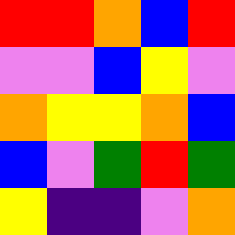[["red", "red", "orange", "blue", "red"], ["violet", "violet", "blue", "yellow", "violet"], ["orange", "yellow", "yellow", "orange", "blue"], ["blue", "violet", "green", "red", "green"], ["yellow", "indigo", "indigo", "violet", "orange"]]